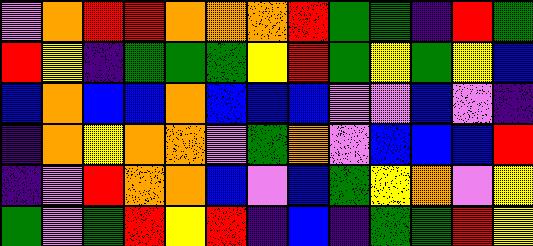[["violet", "orange", "red", "red", "orange", "orange", "orange", "red", "green", "green", "indigo", "red", "green"], ["red", "yellow", "indigo", "green", "green", "green", "yellow", "red", "green", "yellow", "green", "yellow", "blue"], ["blue", "orange", "blue", "blue", "orange", "blue", "blue", "blue", "violet", "violet", "blue", "violet", "indigo"], ["indigo", "orange", "yellow", "orange", "orange", "violet", "green", "orange", "violet", "blue", "blue", "blue", "red"], ["indigo", "violet", "red", "orange", "orange", "blue", "violet", "blue", "green", "yellow", "orange", "violet", "yellow"], ["green", "violet", "green", "red", "yellow", "red", "indigo", "blue", "indigo", "green", "green", "red", "yellow"]]